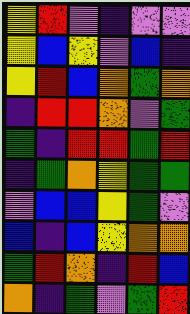[["yellow", "red", "violet", "indigo", "violet", "violet"], ["yellow", "blue", "yellow", "violet", "blue", "indigo"], ["yellow", "red", "blue", "orange", "green", "orange"], ["indigo", "red", "red", "orange", "violet", "green"], ["green", "indigo", "red", "red", "green", "red"], ["indigo", "green", "orange", "yellow", "green", "green"], ["violet", "blue", "blue", "yellow", "green", "violet"], ["blue", "indigo", "blue", "yellow", "orange", "orange"], ["green", "red", "orange", "indigo", "red", "blue"], ["orange", "indigo", "green", "violet", "green", "red"]]